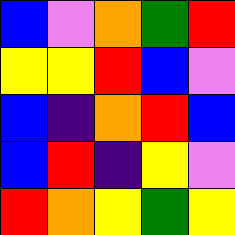[["blue", "violet", "orange", "green", "red"], ["yellow", "yellow", "red", "blue", "violet"], ["blue", "indigo", "orange", "red", "blue"], ["blue", "red", "indigo", "yellow", "violet"], ["red", "orange", "yellow", "green", "yellow"]]